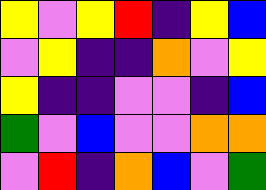[["yellow", "violet", "yellow", "red", "indigo", "yellow", "blue"], ["violet", "yellow", "indigo", "indigo", "orange", "violet", "yellow"], ["yellow", "indigo", "indigo", "violet", "violet", "indigo", "blue"], ["green", "violet", "blue", "violet", "violet", "orange", "orange"], ["violet", "red", "indigo", "orange", "blue", "violet", "green"]]